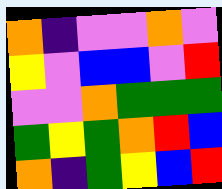[["orange", "indigo", "violet", "violet", "orange", "violet"], ["yellow", "violet", "blue", "blue", "violet", "red"], ["violet", "violet", "orange", "green", "green", "green"], ["green", "yellow", "green", "orange", "red", "blue"], ["orange", "indigo", "green", "yellow", "blue", "red"]]